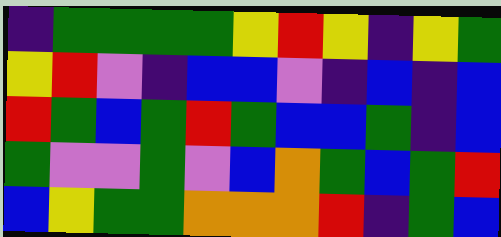[["indigo", "green", "green", "green", "green", "yellow", "red", "yellow", "indigo", "yellow", "green"], ["yellow", "red", "violet", "indigo", "blue", "blue", "violet", "indigo", "blue", "indigo", "blue"], ["red", "green", "blue", "green", "red", "green", "blue", "blue", "green", "indigo", "blue"], ["green", "violet", "violet", "green", "violet", "blue", "orange", "green", "blue", "green", "red"], ["blue", "yellow", "green", "green", "orange", "orange", "orange", "red", "indigo", "green", "blue"]]